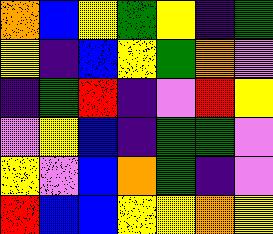[["orange", "blue", "yellow", "green", "yellow", "indigo", "green"], ["yellow", "indigo", "blue", "yellow", "green", "orange", "violet"], ["indigo", "green", "red", "indigo", "violet", "red", "yellow"], ["violet", "yellow", "blue", "indigo", "green", "green", "violet"], ["yellow", "violet", "blue", "orange", "green", "indigo", "violet"], ["red", "blue", "blue", "yellow", "yellow", "orange", "yellow"]]